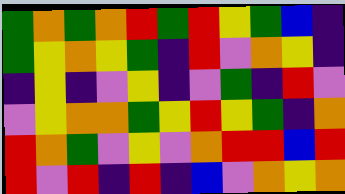[["green", "orange", "green", "orange", "red", "green", "red", "yellow", "green", "blue", "indigo"], ["green", "yellow", "orange", "yellow", "green", "indigo", "red", "violet", "orange", "yellow", "indigo"], ["indigo", "yellow", "indigo", "violet", "yellow", "indigo", "violet", "green", "indigo", "red", "violet"], ["violet", "yellow", "orange", "orange", "green", "yellow", "red", "yellow", "green", "indigo", "orange"], ["red", "orange", "green", "violet", "yellow", "violet", "orange", "red", "red", "blue", "red"], ["red", "violet", "red", "indigo", "red", "indigo", "blue", "violet", "orange", "yellow", "orange"]]